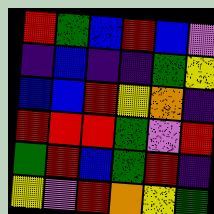[["red", "green", "blue", "red", "blue", "violet"], ["indigo", "blue", "indigo", "indigo", "green", "yellow"], ["blue", "blue", "red", "yellow", "orange", "indigo"], ["red", "red", "red", "green", "violet", "red"], ["green", "red", "blue", "green", "red", "indigo"], ["yellow", "violet", "red", "orange", "yellow", "green"]]